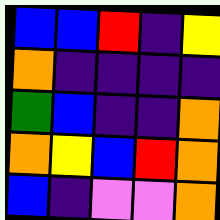[["blue", "blue", "red", "indigo", "yellow"], ["orange", "indigo", "indigo", "indigo", "indigo"], ["green", "blue", "indigo", "indigo", "orange"], ["orange", "yellow", "blue", "red", "orange"], ["blue", "indigo", "violet", "violet", "orange"]]